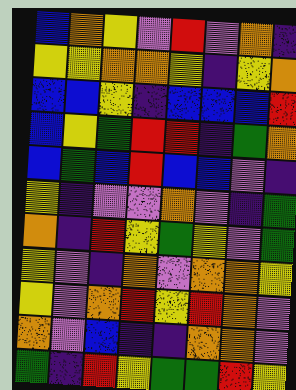[["blue", "orange", "yellow", "violet", "red", "violet", "orange", "indigo"], ["yellow", "yellow", "orange", "orange", "yellow", "indigo", "yellow", "orange"], ["blue", "blue", "yellow", "indigo", "blue", "blue", "blue", "red"], ["blue", "yellow", "green", "red", "red", "indigo", "green", "orange"], ["blue", "green", "blue", "red", "blue", "blue", "violet", "indigo"], ["yellow", "indigo", "violet", "violet", "orange", "violet", "indigo", "green"], ["orange", "indigo", "red", "yellow", "green", "yellow", "violet", "green"], ["yellow", "violet", "indigo", "orange", "violet", "orange", "orange", "yellow"], ["yellow", "violet", "orange", "red", "yellow", "red", "orange", "violet"], ["orange", "violet", "blue", "indigo", "indigo", "orange", "orange", "violet"], ["green", "indigo", "red", "yellow", "green", "green", "red", "yellow"]]